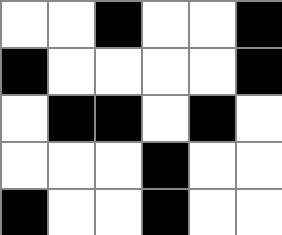[["white", "white", "black", "white", "white", "black"], ["black", "white", "white", "white", "white", "black"], ["white", "black", "black", "white", "black", "white"], ["white", "white", "white", "black", "white", "white"], ["black", "white", "white", "black", "white", "white"]]